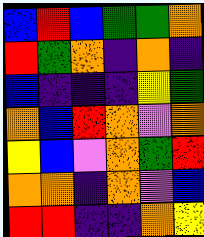[["blue", "red", "blue", "green", "green", "orange"], ["red", "green", "orange", "indigo", "orange", "indigo"], ["blue", "indigo", "indigo", "indigo", "yellow", "green"], ["orange", "blue", "red", "orange", "violet", "orange"], ["yellow", "blue", "violet", "orange", "green", "red"], ["orange", "orange", "indigo", "orange", "violet", "blue"], ["red", "red", "indigo", "indigo", "orange", "yellow"]]